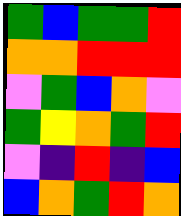[["green", "blue", "green", "green", "red"], ["orange", "orange", "red", "red", "red"], ["violet", "green", "blue", "orange", "violet"], ["green", "yellow", "orange", "green", "red"], ["violet", "indigo", "red", "indigo", "blue"], ["blue", "orange", "green", "red", "orange"]]